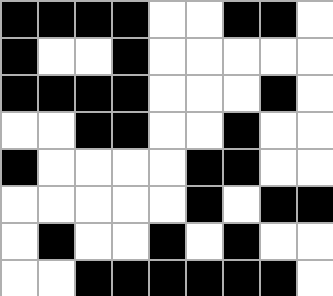[["black", "black", "black", "black", "white", "white", "black", "black", "white"], ["black", "white", "white", "black", "white", "white", "white", "white", "white"], ["black", "black", "black", "black", "white", "white", "white", "black", "white"], ["white", "white", "black", "black", "white", "white", "black", "white", "white"], ["black", "white", "white", "white", "white", "black", "black", "white", "white"], ["white", "white", "white", "white", "white", "black", "white", "black", "black"], ["white", "black", "white", "white", "black", "white", "black", "white", "white"], ["white", "white", "black", "black", "black", "black", "black", "black", "white"]]